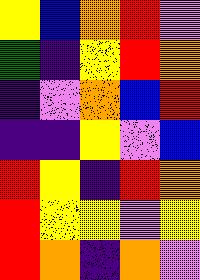[["yellow", "blue", "orange", "red", "violet"], ["green", "indigo", "yellow", "red", "orange"], ["indigo", "violet", "orange", "blue", "red"], ["indigo", "indigo", "yellow", "violet", "blue"], ["red", "yellow", "indigo", "red", "orange"], ["red", "yellow", "yellow", "violet", "yellow"], ["red", "orange", "indigo", "orange", "violet"]]